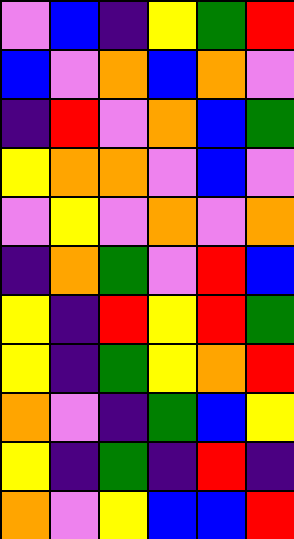[["violet", "blue", "indigo", "yellow", "green", "red"], ["blue", "violet", "orange", "blue", "orange", "violet"], ["indigo", "red", "violet", "orange", "blue", "green"], ["yellow", "orange", "orange", "violet", "blue", "violet"], ["violet", "yellow", "violet", "orange", "violet", "orange"], ["indigo", "orange", "green", "violet", "red", "blue"], ["yellow", "indigo", "red", "yellow", "red", "green"], ["yellow", "indigo", "green", "yellow", "orange", "red"], ["orange", "violet", "indigo", "green", "blue", "yellow"], ["yellow", "indigo", "green", "indigo", "red", "indigo"], ["orange", "violet", "yellow", "blue", "blue", "red"]]